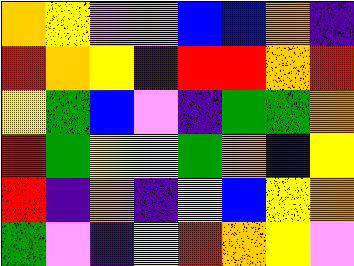[["orange", "yellow", "violet", "violet", "blue", "blue", "orange", "indigo"], ["red", "orange", "yellow", "indigo", "red", "red", "orange", "red"], ["yellow", "green", "blue", "violet", "indigo", "green", "green", "orange"], ["red", "green", "yellow", "yellow", "green", "orange", "indigo", "yellow"], ["red", "indigo", "orange", "indigo", "yellow", "blue", "yellow", "orange"], ["green", "violet", "indigo", "yellow", "red", "orange", "yellow", "violet"]]